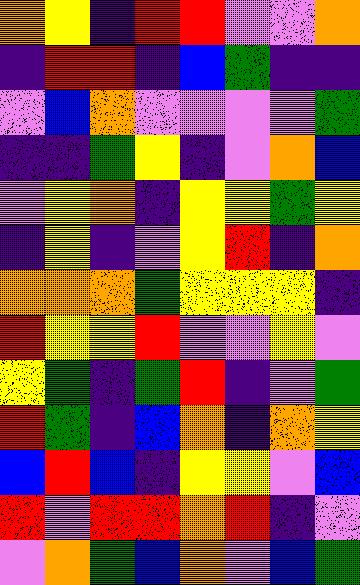[["orange", "yellow", "indigo", "red", "red", "violet", "violet", "orange"], ["indigo", "red", "red", "indigo", "blue", "green", "indigo", "indigo"], ["violet", "blue", "orange", "violet", "violet", "violet", "violet", "green"], ["indigo", "indigo", "green", "yellow", "indigo", "violet", "orange", "blue"], ["violet", "yellow", "orange", "indigo", "yellow", "yellow", "green", "yellow"], ["indigo", "yellow", "indigo", "violet", "yellow", "red", "indigo", "orange"], ["orange", "orange", "orange", "green", "yellow", "yellow", "yellow", "indigo"], ["red", "yellow", "yellow", "red", "violet", "violet", "yellow", "violet"], ["yellow", "green", "indigo", "green", "red", "indigo", "violet", "green"], ["red", "green", "indigo", "blue", "orange", "indigo", "orange", "yellow"], ["blue", "red", "blue", "indigo", "yellow", "yellow", "violet", "blue"], ["red", "violet", "red", "red", "orange", "red", "indigo", "violet"], ["violet", "orange", "green", "blue", "orange", "violet", "blue", "green"]]